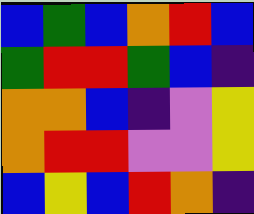[["blue", "green", "blue", "orange", "red", "blue"], ["green", "red", "red", "green", "blue", "indigo"], ["orange", "orange", "blue", "indigo", "violet", "yellow"], ["orange", "red", "red", "violet", "violet", "yellow"], ["blue", "yellow", "blue", "red", "orange", "indigo"]]